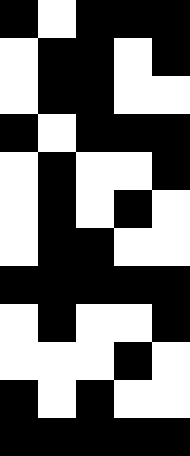[["black", "white", "black", "black", "black"], ["white", "black", "black", "white", "black"], ["white", "black", "black", "white", "white"], ["black", "white", "black", "black", "black"], ["white", "black", "white", "white", "black"], ["white", "black", "white", "black", "white"], ["white", "black", "black", "white", "white"], ["black", "black", "black", "black", "black"], ["white", "black", "white", "white", "black"], ["white", "white", "white", "black", "white"], ["black", "white", "black", "white", "white"], ["black", "black", "black", "black", "black"]]